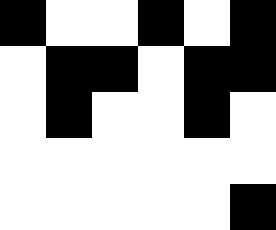[["black", "white", "white", "black", "white", "black"], ["white", "black", "black", "white", "black", "black"], ["white", "black", "white", "white", "black", "white"], ["white", "white", "white", "white", "white", "white"], ["white", "white", "white", "white", "white", "black"]]